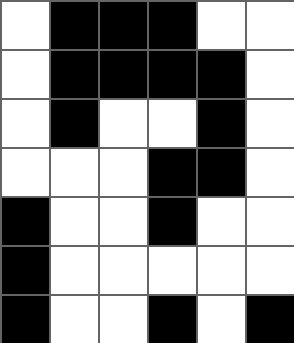[["white", "black", "black", "black", "white", "white"], ["white", "black", "black", "black", "black", "white"], ["white", "black", "white", "white", "black", "white"], ["white", "white", "white", "black", "black", "white"], ["black", "white", "white", "black", "white", "white"], ["black", "white", "white", "white", "white", "white"], ["black", "white", "white", "black", "white", "black"]]